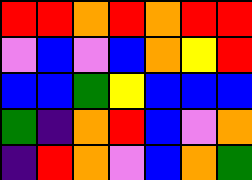[["red", "red", "orange", "red", "orange", "red", "red"], ["violet", "blue", "violet", "blue", "orange", "yellow", "red"], ["blue", "blue", "green", "yellow", "blue", "blue", "blue"], ["green", "indigo", "orange", "red", "blue", "violet", "orange"], ["indigo", "red", "orange", "violet", "blue", "orange", "green"]]